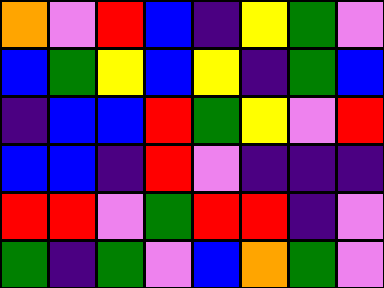[["orange", "violet", "red", "blue", "indigo", "yellow", "green", "violet"], ["blue", "green", "yellow", "blue", "yellow", "indigo", "green", "blue"], ["indigo", "blue", "blue", "red", "green", "yellow", "violet", "red"], ["blue", "blue", "indigo", "red", "violet", "indigo", "indigo", "indigo"], ["red", "red", "violet", "green", "red", "red", "indigo", "violet"], ["green", "indigo", "green", "violet", "blue", "orange", "green", "violet"]]